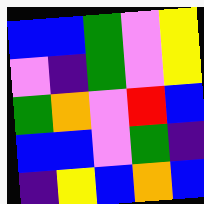[["blue", "blue", "green", "violet", "yellow"], ["violet", "indigo", "green", "violet", "yellow"], ["green", "orange", "violet", "red", "blue"], ["blue", "blue", "violet", "green", "indigo"], ["indigo", "yellow", "blue", "orange", "blue"]]